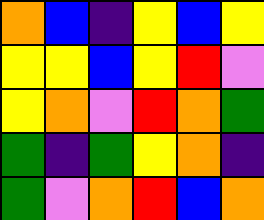[["orange", "blue", "indigo", "yellow", "blue", "yellow"], ["yellow", "yellow", "blue", "yellow", "red", "violet"], ["yellow", "orange", "violet", "red", "orange", "green"], ["green", "indigo", "green", "yellow", "orange", "indigo"], ["green", "violet", "orange", "red", "blue", "orange"]]